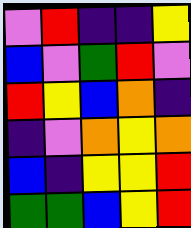[["violet", "red", "indigo", "indigo", "yellow"], ["blue", "violet", "green", "red", "violet"], ["red", "yellow", "blue", "orange", "indigo"], ["indigo", "violet", "orange", "yellow", "orange"], ["blue", "indigo", "yellow", "yellow", "red"], ["green", "green", "blue", "yellow", "red"]]